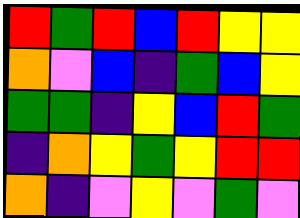[["red", "green", "red", "blue", "red", "yellow", "yellow"], ["orange", "violet", "blue", "indigo", "green", "blue", "yellow"], ["green", "green", "indigo", "yellow", "blue", "red", "green"], ["indigo", "orange", "yellow", "green", "yellow", "red", "red"], ["orange", "indigo", "violet", "yellow", "violet", "green", "violet"]]